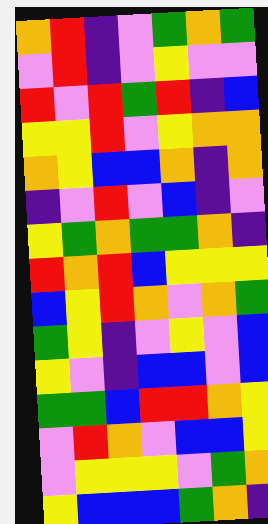[["orange", "red", "indigo", "violet", "green", "orange", "green"], ["violet", "red", "indigo", "violet", "yellow", "violet", "violet"], ["red", "violet", "red", "green", "red", "indigo", "blue"], ["yellow", "yellow", "red", "violet", "yellow", "orange", "orange"], ["orange", "yellow", "blue", "blue", "orange", "indigo", "orange"], ["indigo", "violet", "red", "violet", "blue", "indigo", "violet"], ["yellow", "green", "orange", "green", "green", "orange", "indigo"], ["red", "orange", "red", "blue", "yellow", "yellow", "yellow"], ["blue", "yellow", "red", "orange", "violet", "orange", "green"], ["green", "yellow", "indigo", "violet", "yellow", "violet", "blue"], ["yellow", "violet", "indigo", "blue", "blue", "violet", "blue"], ["green", "green", "blue", "red", "red", "orange", "yellow"], ["violet", "red", "orange", "violet", "blue", "blue", "yellow"], ["violet", "yellow", "yellow", "yellow", "violet", "green", "orange"], ["yellow", "blue", "blue", "blue", "green", "orange", "indigo"]]